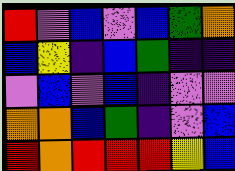[["red", "violet", "blue", "violet", "blue", "green", "orange"], ["blue", "yellow", "indigo", "blue", "green", "indigo", "indigo"], ["violet", "blue", "violet", "blue", "indigo", "violet", "violet"], ["orange", "orange", "blue", "green", "indigo", "violet", "blue"], ["red", "orange", "red", "red", "red", "yellow", "blue"]]